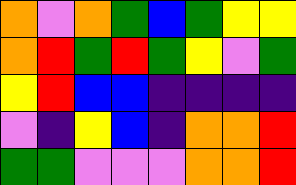[["orange", "violet", "orange", "green", "blue", "green", "yellow", "yellow"], ["orange", "red", "green", "red", "green", "yellow", "violet", "green"], ["yellow", "red", "blue", "blue", "indigo", "indigo", "indigo", "indigo"], ["violet", "indigo", "yellow", "blue", "indigo", "orange", "orange", "red"], ["green", "green", "violet", "violet", "violet", "orange", "orange", "red"]]